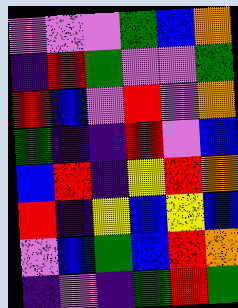[["violet", "violet", "violet", "green", "blue", "orange"], ["indigo", "red", "green", "violet", "violet", "green"], ["red", "blue", "violet", "red", "violet", "orange"], ["green", "indigo", "indigo", "red", "violet", "blue"], ["blue", "red", "indigo", "yellow", "red", "orange"], ["red", "indigo", "yellow", "blue", "yellow", "blue"], ["violet", "blue", "green", "blue", "red", "orange"], ["indigo", "violet", "indigo", "green", "red", "green"]]